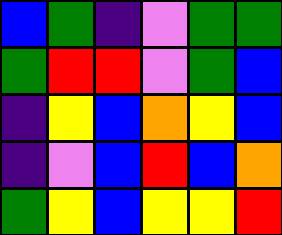[["blue", "green", "indigo", "violet", "green", "green"], ["green", "red", "red", "violet", "green", "blue"], ["indigo", "yellow", "blue", "orange", "yellow", "blue"], ["indigo", "violet", "blue", "red", "blue", "orange"], ["green", "yellow", "blue", "yellow", "yellow", "red"]]